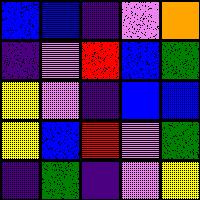[["blue", "blue", "indigo", "violet", "orange"], ["indigo", "violet", "red", "blue", "green"], ["yellow", "violet", "indigo", "blue", "blue"], ["yellow", "blue", "red", "violet", "green"], ["indigo", "green", "indigo", "violet", "yellow"]]